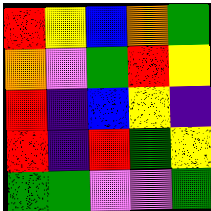[["red", "yellow", "blue", "orange", "green"], ["orange", "violet", "green", "red", "yellow"], ["red", "indigo", "blue", "yellow", "indigo"], ["red", "indigo", "red", "green", "yellow"], ["green", "green", "violet", "violet", "green"]]